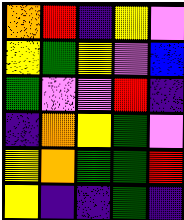[["orange", "red", "indigo", "yellow", "violet"], ["yellow", "green", "yellow", "violet", "blue"], ["green", "violet", "violet", "red", "indigo"], ["indigo", "orange", "yellow", "green", "violet"], ["yellow", "orange", "green", "green", "red"], ["yellow", "indigo", "indigo", "green", "indigo"]]